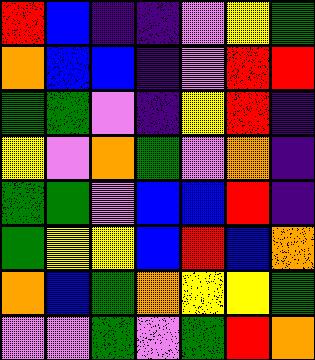[["red", "blue", "indigo", "indigo", "violet", "yellow", "green"], ["orange", "blue", "blue", "indigo", "violet", "red", "red"], ["green", "green", "violet", "indigo", "yellow", "red", "indigo"], ["yellow", "violet", "orange", "green", "violet", "orange", "indigo"], ["green", "green", "violet", "blue", "blue", "red", "indigo"], ["green", "yellow", "yellow", "blue", "red", "blue", "orange"], ["orange", "blue", "green", "orange", "yellow", "yellow", "green"], ["violet", "violet", "green", "violet", "green", "red", "orange"]]